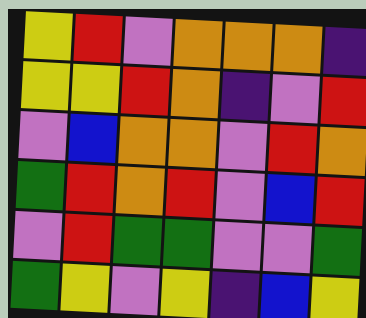[["yellow", "red", "violet", "orange", "orange", "orange", "indigo"], ["yellow", "yellow", "red", "orange", "indigo", "violet", "red"], ["violet", "blue", "orange", "orange", "violet", "red", "orange"], ["green", "red", "orange", "red", "violet", "blue", "red"], ["violet", "red", "green", "green", "violet", "violet", "green"], ["green", "yellow", "violet", "yellow", "indigo", "blue", "yellow"]]